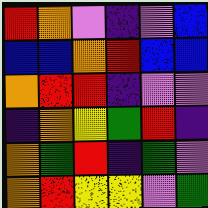[["red", "orange", "violet", "indigo", "violet", "blue"], ["blue", "blue", "orange", "red", "blue", "blue"], ["orange", "red", "red", "indigo", "violet", "violet"], ["indigo", "orange", "yellow", "green", "red", "indigo"], ["orange", "green", "red", "indigo", "green", "violet"], ["orange", "red", "yellow", "yellow", "violet", "green"]]